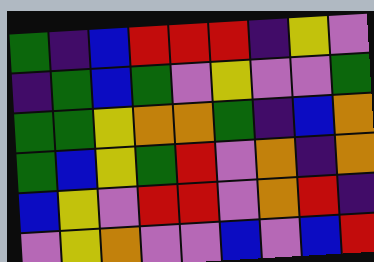[["green", "indigo", "blue", "red", "red", "red", "indigo", "yellow", "violet"], ["indigo", "green", "blue", "green", "violet", "yellow", "violet", "violet", "green"], ["green", "green", "yellow", "orange", "orange", "green", "indigo", "blue", "orange"], ["green", "blue", "yellow", "green", "red", "violet", "orange", "indigo", "orange"], ["blue", "yellow", "violet", "red", "red", "violet", "orange", "red", "indigo"], ["violet", "yellow", "orange", "violet", "violet", "blue", "violet", "blue", "red"]]